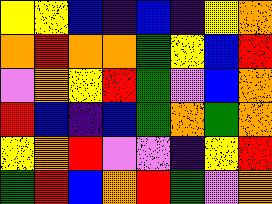[["yellow", "yellow", "blue", "indigo", "blue", "indigo", "yellow", "orange"], ["orange", "red", "orange", "orange", "green", "yellow", "blue", "red"], ["violet", "orange", "yellow", "red", "green", "violet", "blue", "orange"], ["red", "blue", "indigo", "blue", "green", "orange", "green", "orange"], ["yellow", "orange", "red", "violet", "violet", "indigo", "yellow", "red"], ["green", "red", "blue", "orange", "red", "green", "violet", "orange"]]